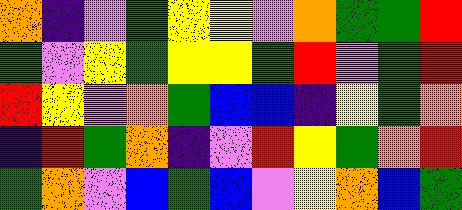[["orange", "indigo", "violet", "green", "yellow", "yellow", "violet", "orange", "green", "green", "red"], ["green", "violet", "yellow", "green", "yellow", "yellow", "green", "red", "violet", "green", "red"], ["red", "yellow", "violet", "orange", "green", "blue", "blue", "indigo", "yellow", "green", "orange"], ["indigo", "red", "green", "orange", "indigo", "violet", "red", "yellow", "green", "orange", "red"], ["green", "orange", "violet", "blue", "green", "blue", "violet", "yellow", "orange", "blue", "green"]]